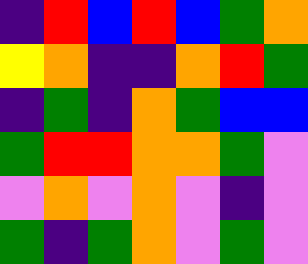[["indigo", "red", "blue", "red", "blue", "green", "orange"], ["yellow", "orange", "indigo", "indigo", "orange", "red", "green"], ["indigo", "green", "indigo", "orange", "green", "blue", "blue"], ["green", "red", "red", "orange", "orange", "green", "violet"], ["violet", "orange", "violet", "orange", "violet", "indigo", "violet"], ["green", "indigo", "green", "orange", "violet", "green", "violet"]]